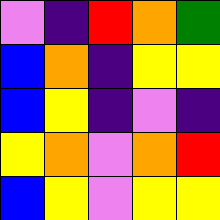[["violet", "indigo", "red", "orange", "green"], ["blue", "orange", "indigo", "yellow", "yellow"], ["blue", "yellow", "indigo", "violet", "indigo"], ["yellow", "orange", "violet", "orange", "red"], ["blue", "yellow", "violet", "yellow", "yellow"]]